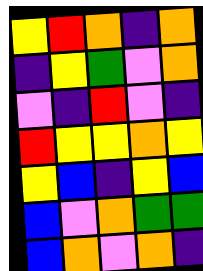[["yellow", "red", "orange", "indigo", "orange"], ["indigo", "yellow", "green", "violet", "orange"], ["violet", "indigo", "red", "violet", "indigo"], ["red", "yellow", "yellow", "orange", "yellow"], ["yellow", "blue", "indigo", "yellow", "blue"], ["blue", "violet", "orange", "green", "green"], ["blue", "orange", "violet", "orange", "indigo"]]